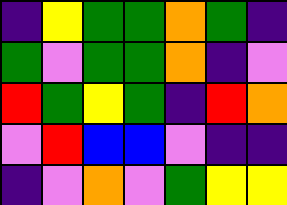[["indigo", "yellow", "green", "green", "orange", "green", "indigo"], ["green", "violet", "green", "green", "orange", "indigo", "violet"], ["red", "green", "yellow", "green", "indigo", "red", "orange"], ["violet", "red", "blue", "blue", "violet", "indigo", "indigo"], ["indigo", "violet", "orange", "violet", "green", "yellow", "yellow"]]